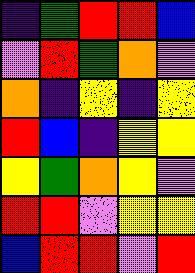[["indigo", "green", "red", "red", "blue"], ["violet", "red", "green", "orange", "violet"], ["orange", "indigo", "yellow", "indigo", "yellow"], ["red", "blue", "indigo", "yellow", "yellow"], ["yellow", "green", "orange", "yellow", "violet"], ["red", "red", "violet", "yellow", "yellow"], ["blue", "red", "red", "violet", "red"]]